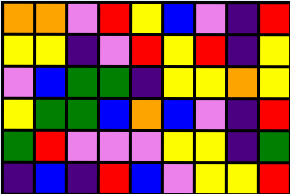[["orange", "orange", "violet", "red", "yellow", "blue", "violet", "indigo", "red"], ["yellow", "yellow", "indigo", "violet", "red", "yellow", "red", "indigo", "yellow"], ["violet", "blue", "green", "green", "indigo", "yellow", "yellow", "orange", "yellow"], ["yellow", "green", "green", "blue", "orange", "blue", "violet", "indigo", "red"], ["green", "red", "violet", "violet", "violet", "yellow", "yellow", "indigo", "green"], ["indigo", "blue", "indigo", "red", "blue", "violet", "yellow", "yellow", "red"]]